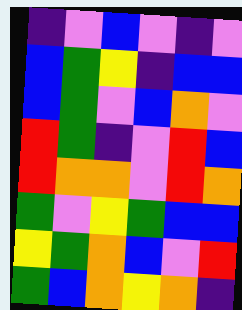[["indigo", "violet", "blue", "violet", "indigo", "violet"], ["blue", "green", "yellow", "indigo", "blue", "blue"], ["blue", "green", "violet", "blue", "orange", "violet"], ["red", "green", "indigo", "violet", "red", "blue"], ["red", "orange", "orange", "violet", "red", "orange"], ["green", "violet", "yellow", "green", "blue", "blue"], ["yellow", "green", "orange", "blue", "violet", "red"], ["green", "blue", "orange", "yellow", "orange", "indigo"]]